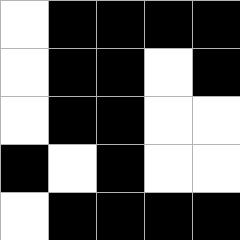[["white", "black", "black", "black", "black"], ["white", "black", "black", "white", "black"], ["white", "black", "black", "white", "white"], ["black", "white", "black", "white", "white"], ["white", "black", "black", "black", "black"]]